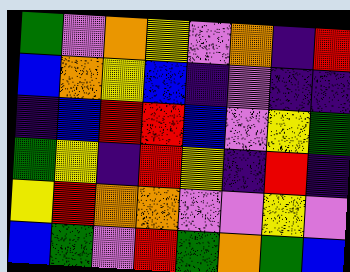[["green", "violet", "orange", "yellow", "violet", "orange", "indigo", "red"], ["blue", "orange", "yellow", "blue", "indigo", "violet", "indigo", "indigo"], ["indigo", "blue", "red", "red", "blue", "violet", "yellow", "green"], ["green", "yellow", "indigo", "red", "yellow", "indigo", "red", "indigo"], ["yellow", "red", "orange", "orange", "violet", "violet", "yellow", "violet"], ["blue", "green", "violet", "red", "green", "orange", "green", "blue"]]